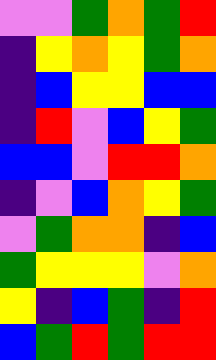[["violet", "violet", "green", "orange", "green", "red"], ["indigo", "yellow", "orange", "yellow", "green", "orange"], ["indigo", "blue", "yellow", "yellow", "blue", "blue"], ["indigo", "red", "violet", "blue", "yellow", "green"], ["blue", "blue", "violet", "red", "red", "orange"], ["indigo", "violet", "blue", "orange", "yellow", "green"], ["violet", "green", "orange", "orange", "indigo", "blue"], ["green", "yellow", "yellow", "yellow", "violet", "orange"], ["yellow", "indigo", "blue", "green", "indigo", "red"], ["blue", "green", "red", "green", "red", "red"]]